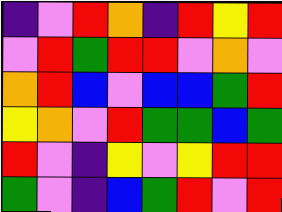[["indigo", "violet", "red", "orange", "indigo", "red", "yellow", "red"], ["violet", "red", "green", "red", "red", "violet", "orange", "violet"], ["orange", "red", "blue", "violet", "blue", "blue", "green", "red"], ["yellow", "orange", "violet", "red", "green", "green", "blue", "green"], ["red", "violet", "indigo", "yellow", "violet", "yellow", "red", "red"], ["green", "violet", "indigo", "blue", "green", "red", "violet", "red"]]